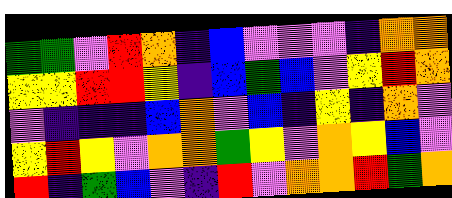[["green", "green", "violet", "red", "orange", "indigo", "blue", "violet", "violet", "violet", "indigo", "orange", "orange"], ["yellow", "yellow", "red", "red", "yellow", "indigo", "blue", "green", "blue", "violet", "yellow", "red", "orange"], ["violet", "indigo", "indigo", "indigo", "blue", "orange", "violet", "blue", "indigo", "yellow", "indigo", "orange", "violet"], ["yellow", "red", "yellow", "violet", "orange", "orange", "green", "yellow", "violet", "orange", "yellow", "blue", "violet"], ["red", "indigo", "green", "blue", "violet", "indigo", "red", "violet", "orange", "orange", "red", "green", "orange"]]